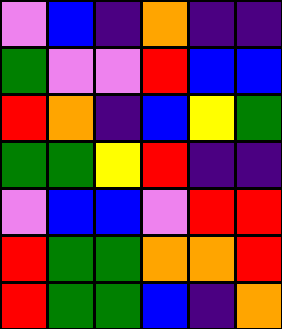[["violet", "blue", "indigo", "orange", "indigo", "indigo"], ["green", "violet", "violet", "red", "blue", "blue"], ["red", "orange", "indigo", "blue", "yellow", "green"], ["green", "green", "yellow", "red", "indigo", "indigo"], ["violet", "blue", "blue", "violet", "red", "red"], ["red", "green", "green", "orange", "orange", "red"], ["red", "green", "green", "blue", "indigo", "orange"]]